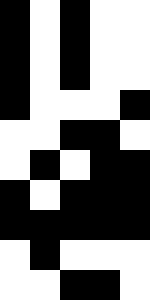[["black", "white", "black", "white", "white"], ["black", "white", "black", "white", "white"], ["black", "white", "black", "white", "white"], ["black", "white", "white", "white", "black"], ["white", "white", "black", "black", "white"], ["white", "black", "white", "black", "black"], ["black", "white", "black", "black", "black"], ["black", "black", "black", "black", "black"], ["white", "black", "white", "white", "white"], ["white", "white", "black", "black", "white"]]